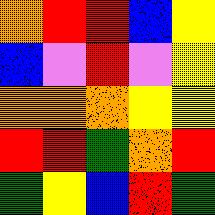[["orange", "red", "red", "blue", "yellow"], ["blue", "violet", "red", "violet", "yellow"], ["orange", "orange", "orange", "yellow", "yellow"], ["red", "red", "green", "orange", "red"], ["green", "yellow", "blue", "red", "green"]]